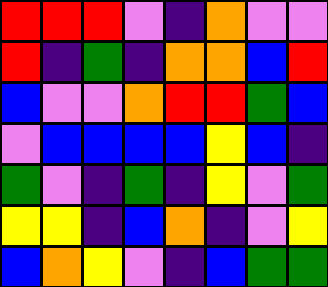[["red", "red", "red", "violet", "indigo", "orange", "violet", "violet"], ["red", "indigo", "green", "indigo", "orange", "orange", "blue", "red"], ["blue", "violet", "violet", "orange", "red", "red", "green", "blue"], ["violet", "blue", "blue", "blue", "blue", "yellow", "blue", "indigo"], ["green", "violet", "indigo", "green", "indigo", "yellow", "violet", "green"], ["yellow", "yellow", "indigo", "blue", "orange", "indigo", "violet", "yellow"], ["blue", "orange", "yellow", "violet", "indigo", "blue", "green", "green"]]